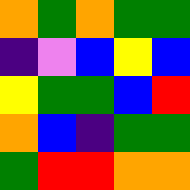[["orange", "green", "orange", "green", "green"], ["indigo", "violet", "blue", "yellow", "blue"], ["yellow", "green", "green", "blue", "red"], ["orange", "blue", "indigo", "green", "green"], ["green", "red", "red", "orange", "orange"]]